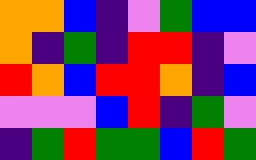[["orange", "orange", "blue", "indigo", "violet", "green", "blue", "blue"], ["orange", "indigo", "green", "indigo", "red", "red", "indigo", "violet"], ["red", "orange", "blue", "red", "red", "orange", "indigo", "blue"], ["violet", "violet", "violet", "blue", "red", "indigo", "green", "violet"], ["indigo", "green", "red", "green", "green", "blue", "red", "green"]]